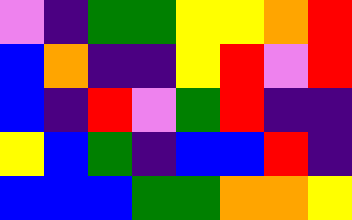[["violet", "indigo", "green", "green", "yellow", "yellow", "orange", "red"], ["blue", "orange", "indigo", "indigo", "yellow", "red", "violet", "red"], ["blue", "indigo", "red", "violet", "green", "red", "indigo", "indigo"], ["yellow", "blue", "green", "indigo", "blue", "blue", "red", "indigo"], ["blue", "blue", "blue", "green", "green", "orange", "orange", "yellow"]]